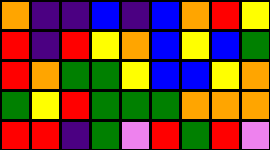[["orange", "indigo", "indigo", "blue", "indigo", "blue", "orange", "red", "yellow"], ["red", "indigo", "red", "yellow", "orange", "blue", "yellow", "blue", "green"], ["red", "orange", "green", "green", "yellow", "blue", "blue", "yellow", "orange"], ["green", "yellow", "red", "green", "green", "green", "orange", "orange", "orange"], ["red", "red", "indigo", "green", "violet", "red", "green", "red", "violet"]]